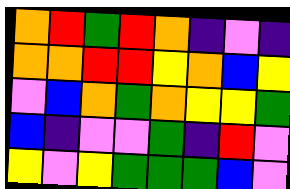[["orange", "red", "green", "red", "orange", "indigo", "violet", "indigo"], ["orange", "orange", "red", "red", "yellow", "orange", "blue", "yellow"], ["violet", "blue", "orange", "green", "orange", "yellow", "yellow", "green"], ["blue", "indigo", "violet", "violet", "green", "indigo", "red", "violet"], ["yellow", "violet", "yellow", "green", "green", "green", "blue", "violet"]]